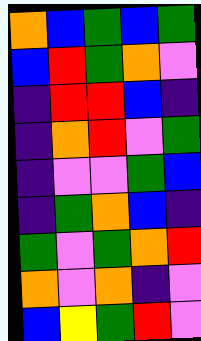[["orange", "blue", "green", "blue", "green"], ["blue", "red", "green", "orange", "violet"], ["indigo", "red", "red", "blue", "indigo"], ["indigo", "orange", "red", "violet", "green"], ["indigo", "violet", "violet", "green", "blue"], ["indigo", "green", "orange", "blue", "indigo"], ["green", "violet", "green", "orange", "red"], ["orange", "violet", "orange", "indigo", "violet"], ["blue", "yellow", "green", "red", "violet"]]